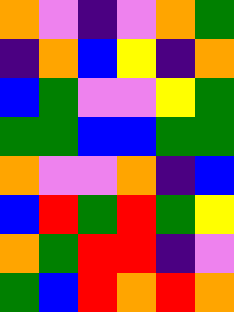[["orange", "violet", "indigo", "violet", "orange", "green"], ["indigo", "orange", "blue", "yellow", "indigo", "orange"], ["blue", "green", "violet", "violet", "yellow", "green"], ["green", "green", "blue", "blue", "green", "green"], ["orange", "violet", "violet", "orange", "indigo", "blue"], ["blue", "red", "green", "red", "green", "yellow"], ["orange", "green", "red", "red", "indigo", "violet"], ["green", "blue", "red", "orange", "red", "orange"]]